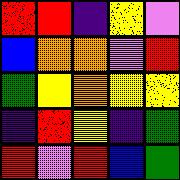[["red", "red", "indigo", "yellow", "violet"], ["blue", "orange", "orange", "violet", "red"], ["green", "yellow", "orange", "yellow", "yellow"], ["indigo", "red", "yellow", "indigo", "green"], ["red", "violet", "red", "blue", "green"]]